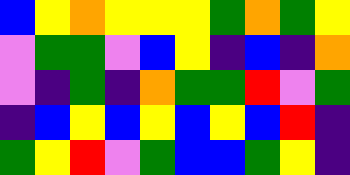[["blue", "yellow", "orange", "yellow", "yellow", "yellow", "green", "orange", "green", "yellow"], ["violet", "green", "green", "violet", "blue", "yellow", "indigo", "blue", "indigo", "orange"], ["violet", "indigo", "green", "indigo", "orange", "green", "green", "red", "violet", "green"], ["indigo", "blue", "yellow", "blue", "yellow", "blue", "yellow", "blue", "red", "indigo"], ["green", "yellow", "red", "violet", "green", "blue", "blue", "green", "yellow", "indigo"]]